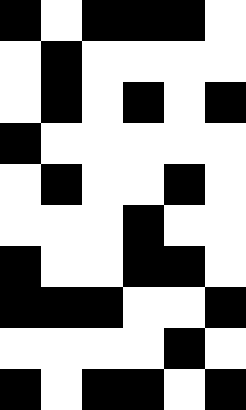[["black", "white", "black", "black", "black", "white"], ["white", "black", "white", "white", "white", "white"], ["white", "black", "white", "black", "white", "black"], ["black", "white", "white", "white", "white", "white"], ["white", "black", "white", "white", "black", "white"], ["white", "white", "white", "black", "white", "white"], ["black", "white", "white", "black", "black", "white"], ["black", "black", "black", "white", "white", "black"], ["white", "white", "white", "white", "black", "white"], ["black", "white", "black", "black", "white", "black"]]